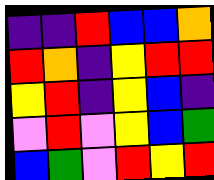[["indigo", "indigo", "red", "blue", "blue", "orange"], ["red", "orange", "indigo", "yellow", "red", "red"], ["yellow", "red", "indigo", "yellow", "blue", "indigo"], ["violet", "red", "violet", "yellow", "blue", "green"], ["blue", "green", "violet", "red", "yellow", "red"]]